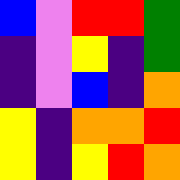[["blue", "violet", "red", "red", "green"], ["indigo", "violet", "yellow", "indigo", "green"], ["indigo", "violet", "blue", "indigo", "orange"], ["yellow", "indigo", "orange", "orange", "red"], ["yellow", "indigo", "yellow", "red", "orange"]]